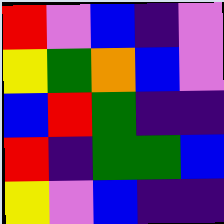[["red", "violet", "blue", "indigo", "violet"], ["yellow", "green", "orange", "blue", "violet"], ["blue", "red", "green", "indigo", "indigo"], ["red", "indigo", "green", "green", "blue"], ["yellow", "violet", "blue", "indigo", "indigo"]]